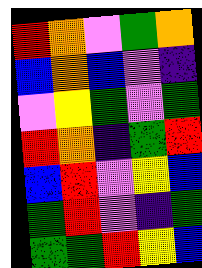[["red", "orange", "violet", "green", "orange"], ["blue", "orange", "blue", "violet", "indigo"], ["violet", "yellow", "green", "violet", "green"], ["red", "orange", "indigo", "green", "red"], ["blue", "red", "violet", "yellow", "blue"], ["green", "red", "violet", "indigo", "green"], ["green", "green", "red", "yellow", "blue"]]